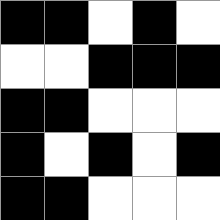[["black", "black", "white", "black", "white"], ["white", "white", "black", "black", "black"], ["black", "black", "white", "white", "white"], ["black", "white", "black", "white", "black"], ["black", "black", "white", "white", "white"]]